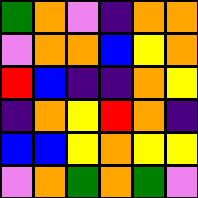[["green", "orange", "violet", "indigo", "orange", "orange"], ["violet", "orange", "orange", "blue", "yellow", "orange"], ["red", "blue", "indigo", "indigo", "orange", "yellow"], ["indigo", "orange", "yellow", "red", "orange", "indigo"], ["blue", "blue", "yellow", "orange", "yellow", "yellow"], ["violet", "orange", "green", "orange", "green", "violet"]]